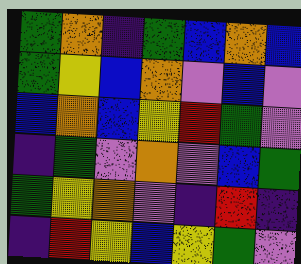[["green", "orange", "indigo", "green", "blue", "orange", "blue"], ["green", "yellow", "blue", "orange", "violet", "blue", "violet"], ["blue", "orange", "blue", "yellow", "red", "green", "violet"], ["indigo", "green", "violet", "orange", "violet", "blue", "green"], ["green", "yellow", "orange", "violet", "indigo", "red", "indigo"], ["indigo", "red", "yellow", "blue", "yellow", "green", "violet"]]